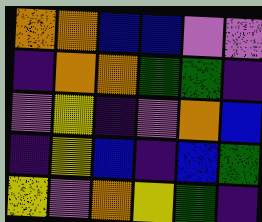[["orange", "orange", "blue", "blue", "violet", "violet"], ["indigo", "orange", "orange", "green", "green", "indigo"], ["violet", "yellow", "indigo", "violet", "orange", "blue"], ["indigo", "yellow", "blue", "indigo", "blue", "green"], ["yellow", "violet", "orange", "yellow", "green", "indigo"]]